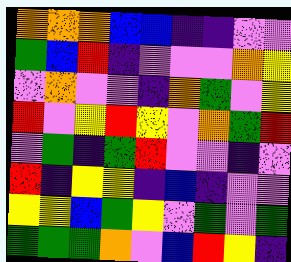[["orange", "orange", "orange", "blue", "blue", "indigo", "indigo", "violet", "violet"], ["green", "blue", "red", "indigo", "violet", "violet", "violet", "orange", "yellow"], ["violet", "orange", "violet", "violet", "indigo", "orange", "green", "violet", "yellow"], ["red", "violet", "yellow", "red", "yellow", "violet", "orange", "green", "red"], ["violet", "green", "indigo", "green", "red", "violet", "violet", "indigo", "violet"], ["red", "indigo", "yellow", "yellow", "indigo", "blue", "indigo", "violet", "violet"], ["yellow", "yellow", "blue", "green", "yellow", "violet", "green", "violet", "green"], ["green", "green", "green", "orange", "violet", "blue", "red", "yellow", "indigo"]]